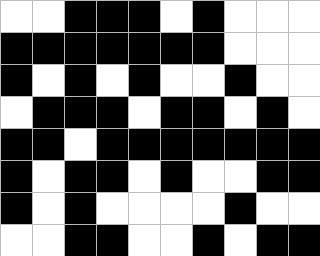[["white", "white", "black", "black", "black", "white", "black", "white", "white", "white"], ["black", "black", "black", "black", "black", "black", "black", "white", "white", "white"], ["black", "white", "black", "white", "black", "white", "white", "black", "white", "white"], ["white", "black", "black", "black", "white", "black", "black", "white", "black", "white"], ["black", "black", "white", "black", "black", "black", "black", "black", "black", "black"], ["black", "white", "black", "black", "white", "black", "white", "white", "black", "black"], ["black", "white", "black", "white", "white", "white", "white", "black", "white", "white"], ["white", "white", "black", "black", "white", "white", "black", "white", "black", "black"]]